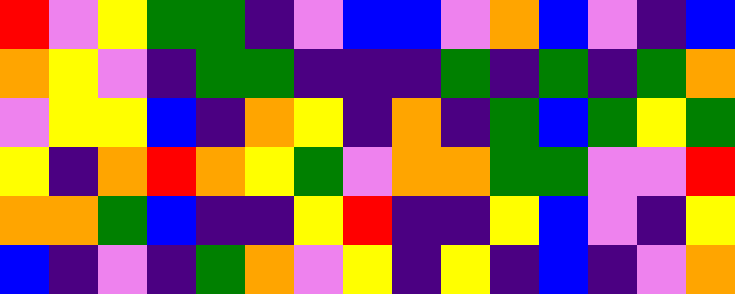[["red", "violet", "yellow", "green", "green", "indigo", "violet", "blue", "blue", "violet", "orange", "blue", "violet", "indigo", "blue"], ["orange", "yellow", "violet", "indigo", "green", "green", "indigo", "indigo", "indigo", "green", "indigo", "green", "indigo", "green", "orange"], ["violet", "yellow", "yellow", "blue", "indigo", "orange", "yellow", "indigo", "orange", "indigo", "green", "blue", "green", "yellow", "green"], ["yellow", "indigo", "orange", "red", "orange", "yellow", "green", "violet", "orange", "orange", "green", "green", "violet", "violet", "red"], ["orange", "orange", "green", "blue", "indigo", "indigo", "yellow", "red", "indigo", "indigo", "yellow", "blue", "violet", "indigo", "yellow"], ["blue", "indigo", "violet", "indigo", "green", "orange", "violet", "yellow", "indigo", "yellow", "indigo", "blue", "indigo", "violet", "orange"]]